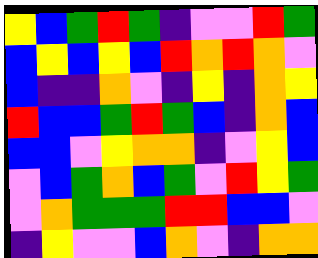[["yellow", "blue", "green", "red", "green", "indigo", "violet", "violet", "red", "green"], ["blue", "yellow", "blue", "yellow", "blue", "red", "orange", "red", "orange", "violet"], ["blue", "indigo", "indigo", "orange", "violet", "indigo", "yellow", "indigo", "orange", "yellow"], ["red", "blue", "blue", "green", "red", "green", "blue", "indigo", "orange", "blue"], ["blue", "blue", "violet", "yellow", "orange", "orange", "indigo", "violet", "yellow", "blue"], ["violet", "blue", "green", "orange", "blue", "green", "violet", "red", "yellow", "green"], ["violet", "orange", "green", "green", "green", "red", "red", "blue", "blue", "violet"], ["indigo", "yellow", "violet", "violet", "blue", "orange", "violet", "indigo", "orange", "orange"]]